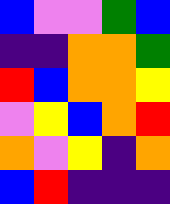[["blue", "violet", "violet", "green", "blue"], ["indigo", "indigo", "orange", "orange", "green"], ["red", "blue", "orange", "orange", "yellow"], ["violet", "yellow", "blue", "orange", "red"], ["orange", "violet", "yellow", "indigo", "orange"], ["blue", "red", "indigo", "indigo", "indigo"]]